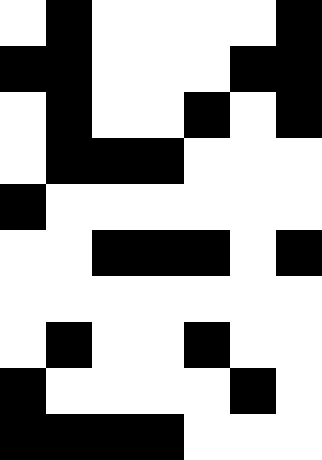[["white", "black", "white", "white", "white", "white", "black"], ["black", "black", "white", "white", "white", "black", "black"], ["white", "black", "white", "white", "black", "white", "black"], ["white", "black", "black", "black", "white", "white", "white"], ["black", "white", "white", "white", "white", "white", "white"], ["white", "white", "black", "black", "black", "white", "black"], ["white", "white", "white", "white", "white", "white", "white"], ["white", "black", "white", "white", "black", "white", "white"], ["black", "white", "white", "white", "white", "black", "white"], ["black", "black", "black", "black", "white", "white", "white"]]